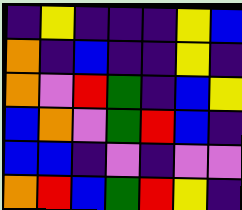[["indigo", "yellow", "indigo", "indigo", "indigo", "yellow", "blue"], ["orange", "indigo", "blue", "indigo", "indigo", "yellow", "indigo"], ["orange", "violet", "red", "green", "indigo", "blue", "yellow"], ["blue", "orange", "violet", "green", "red", "blue", "indigo"], ["blue", "blue", "indigo", "violet", "indigo", "violet", "violet"], ["orange", "red", "blue", "green", "red", "yellow", "indigo"]]